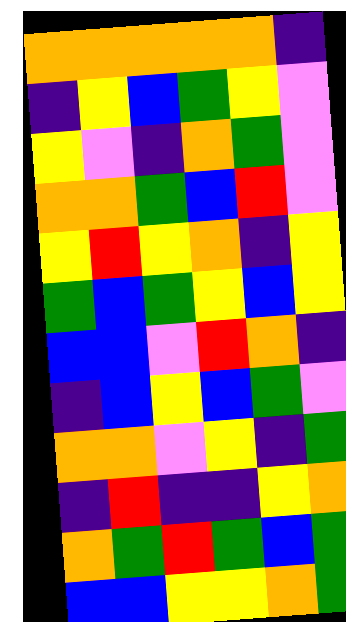[["orange", "orange", "orange", "orange", "orange", "indigo"], ["indigo", "yellow", "blue", "green", "yellow", "violet"], ["yellow", "violet", "indigo", "orange", "green", "violet"], ["orange", "orange", "green", "blue", "red", "violet"], ["yellow", "red", "yellow", "orange", "indigo", "yellow"], ["green", "blue", "green", "yellow", "blue", "yellow"], ["blue", "blue", "violet", "red", "orange", "indigo"], ["indigo", "blue", "yellow", "blue", "green", "violet"], ["orange", "orange", "violet", "yellow", "indigo", "green"], ["indigo", "red", "indigo", "indigo", "yellow", "orange"], ["orange", "green", "red", "green", "blue", "green"], ["blue", "blue", "yellow", "yellow", "orange", "green"]]